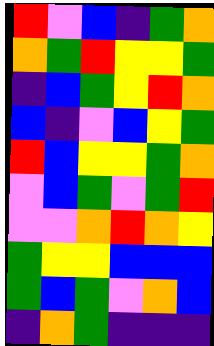[["red", "violet", "blue", "indigo", "green", "orange"], ["orange", "green", "red", "yellow", "yellow", "green"], ["indigo", "blue", "green", "yellow", "red", "orange"], ["blue", "indigo", "violet", "blue", "yellow", "green"], ["red", "blue", "yellow", "yellow", "green", "orange"], ["violet", "blue", "green", "violet", "green", "red"], ["violet", "violet", "orange", "red", "orange", "yellow"], ["green", "yellow", "yellow", "blue", "blue", "blue"], ["green", "blue", "green", "violet", "orange", "blue"], ["indigo", "orange", "green", "indigo", "indigo", "indigo"]]